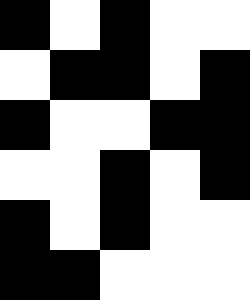[["black", "white", "black", "white", "white"], ["white", "black", "black", "white", "black"], ["black", "white", "white", "black", "black"], ["white", "white", "black", "white", "black"], ["black", "white", "black", "white", "white"], ["black", "black", "white", "white", "white"]]